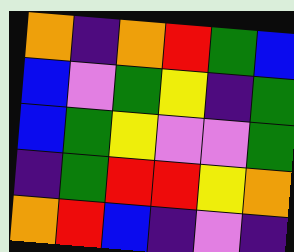[["orange", "indigo", "orange", "red", "green", "blue"], ["blue", "violet", "green", "yellow", "indigo", "green"], ["blue", "green", "yellow", "violet", "violet", "green"], ["indigo", "green", "red", "red", "yellow", "orange"], ["orange", "red", "blue", "indigo", "violet", "indigo"]]